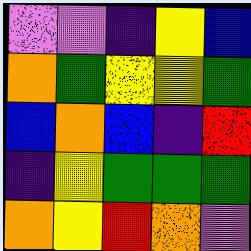[["violet", "violet", "indigo", "yellow", "blue"], ["orange", "green", "yellow", "yellow", "green"], ["blue", "orange", "blue", "indigo", "red"], ["indigo", "yellow", "green", "green", "green"], ["orange", "yellow", "red", "orange", "violet"]]